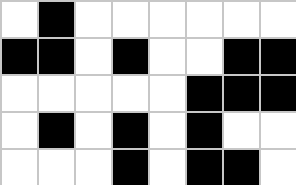[["white", "black", "white", "white", "white", "white", "white", "white"], ["black", "black", "white", "black", "white", "white", "black", "black"], ["white", "white", "white", "white", "white", "black", "black", "black"], ["white", "black", "white", "black", "white", "black", "white", "white"], ["white", "white", "white", "black", "white", "black", "black", "white"]]